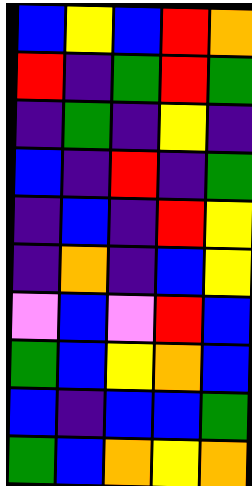[["blue", "yellow", "blue", "red", "orange"], ["red", "indigo", "green", "red", "green"], ["indigo", "green", "indigo", "yellow", "indigo"], ["blue", "indigo", "red", "indigo", "green"], ["indigo", "blue", "indigo", "red", "yellow"], ["indigo", "orange", "indigo", "blue", "yellow"], ["violet", "blue", "violet", "red", "blue"], ["green", "blue", "yellow", "orange", "blue"], ["blue", "indigo", "blue", "blue", "green"], ["green", "blue", "orange", "yellow", "orange"]]